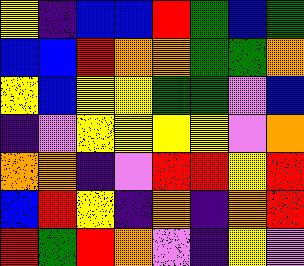[["yellow", "indigo", "blue", "blue", "red", "green", "blue", "green"], ["blue", "blue", "red", "orange", "orange", "green", "green", "orange"], ["yellow", "blue", "yellow", "yellow", "green", "green", "violet", "blue"], ["indigo", "violet", "yellow", "yellow", "yellow", "yellow", "violet", "orange"], ["orange", "orange", "indigo", "violet", "red", "red", "yellow", "red"], ["blue", "red", "yellow", "indigo", "orange", "indigo", "orange", "red"], ["red", "green", "red", "orange", "violet", "indigo", "yellow", "violet"]]